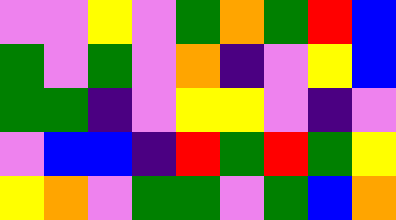[["violet", "violet", "yellow", "violet", "green", "orange", "green", "red", "blue"], ["green", "violet", "green", "violet", "orange", "indigo", "violet", "yellow", "blue"], ["green", "green", "indigo", "violet", "yellow", "yellow", "violet", "indigo", "violet"], ["violet", "blue", "blue", "indigo", "red", "green", "red", "green", "yellow"], ["yellow", "orange", "violet", "green", "green", "violet", "green", "blue", "orange"]]